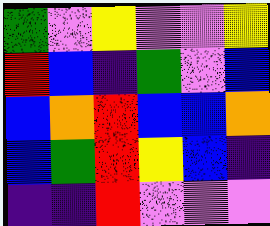[["green", "violet", "yellow", "violet", "violet", "yellow"], ["red", "blue", "indigo", "green", "violet", "blue"], ["blue", "orange", "red", "blue", "blue", "orange"], ["blue", "green", "red", "yellow", "blue", "indigo"], ["indigo", "indigo", "red", "violet", "violet", "violet"]]